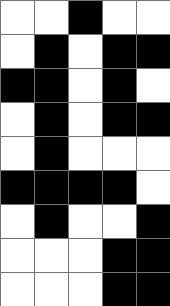[["white", "white", "black", "white", "white"], ["white", "black", "white", "black", "black"], ["black", "black", "white", "black", "white"], ["white", "black", "white", "black", "black"], ["white", "black", "white", "white", "white"], ["black", "black", "black", "black", "white"], ["white", "black", "white", "white", "black"], ["white", "white", "white", "black", "black"], ["white", "white", "white", "black", "black"]]